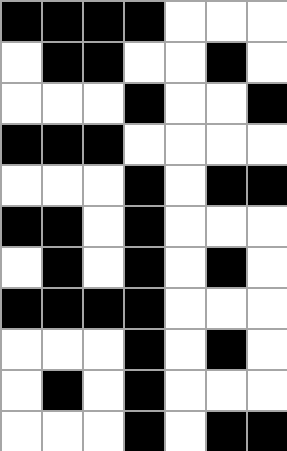[["black", "black", "black", "black", "white", "white", "white"], ["white", "black", "black", "white", "white", "black", "white"], ["white", "white", "white", "black", "white", "white", "black"], ["black", "black", "black", "white", "white", "white", "white"], ["white", "white", "white", "black", "white", "black", "black"], ["black", "black", "white", "black", "white", "white", "white"], ["white", "black", "white", "black", "white", "black", "white"], ["black", "black", "black", "black", "white", "white", "white"], ["white", "white", "white", "black", "white", "black", "white"], ["white", "black", "white", "black", "white", "white", "white"], ["white", "white", "white", "black", "white", "black", "black"]]